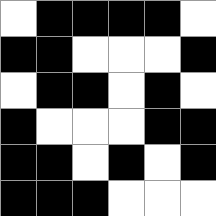[["white", "black", "black", "black", "black", "white"], ["black", "black", "white", "white", "white", "black"], ["white", "black", "black", "white", "black", "white"], ["black", "white", "white", "white", "black", "black"], ["black", "black", "white", "black", "white", "black"], ["black", "black", "black", "white", "white", "white"]]